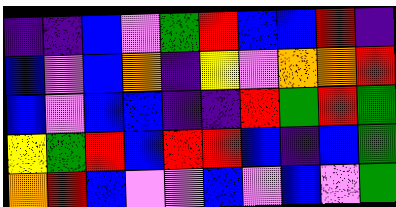[["indigo", "indigo", "blue", "violet", "green", "red", "blue", "blue", "red", "indigo"], ["blue", "violet", "blue", "orange", "indigo", "yellow", "violet", "orange", "orange", "red"], ["blue", "violet", "blue", "blue", "indigo", "indigo", "red", "green", "red", "green"], ["yellow", "green", "red", "blue", "red", "red", "blue", "indigo", "blue", "green"], ["orange", "red", "blue", "violet", "violet", "blue", "violet", "blue", "violet", "green"]]